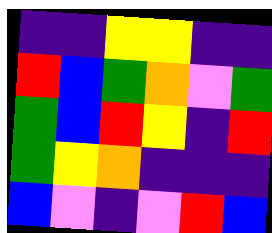[["indigo", "indigo", "yellow", "yellow", "indigo", "indigo"], ["red", "blue", "green", "orange", "violet", "green"], ["green", "blue", "red", "yellow", "indigo", "red"], ["green", "yellow", "orange", "indigo", "indigo", "indigo"], ["blue", "violet", "indigo", "violet", "red", "blue"]]